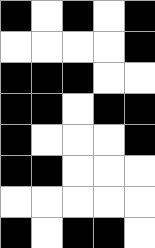[["black", "white", "black", "white", "black"], ["white", "white", "white", "white", "black"], ["black", "black", "black", "white", "white"], ["black", "black", "white", "black", "black"], ["black", "white", "white", "white", "black"], ["black", "black", "white", "white", "white"], ["white", "white", "white", "white", "white"], ["black", "white", "black", "black", "white"]]